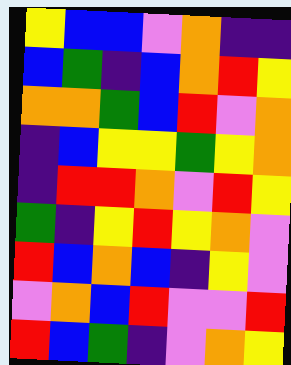[["yellow", "blue", "blue", "violet", "orange", "indigo", "indigo"], ["blue", "green", "indigo", "blue", "orange", "red", "yellow"], ["orange", "orange", "green", "blue", "red", "violet", "orange"], ["indigo", "blue", "yellow", "yellow", "green", "yellow", "orange"], ["indigo", "red", "red", "orange", "violet", "red", "yellow"], ["green", "indigo", "yellow", "red", "yellow", "orange", "violet"], ["red", "blue", "orange", "blue", "indigo", "yellow", "violet"], ["violet", "orange", "blue", "red", "violet", "violet", "red"], ["red", "blue", "green", "indigo", "violet", "orange", "yellow"]]